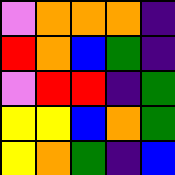[["violet", "orange", "orange", "orange", "indigo"], ["red", "orange", "blue", "green", "indigo"], ["violet", "red", "red", "indigo", "green"], ["yellow", "yellow", "blue", "orange", "green"], ["yellow", "orange", "green", "indigo", "blue"]]